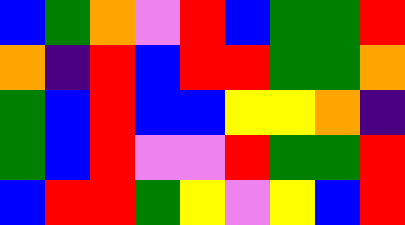[["blue", "green", "orange", "violet", "red", "blue", "green", "green", "red"], ["orange", "indigo", "red", "blue", "red", "red", "green", "green", "orange"], ["green", "blue", "red", "blue", "blue", "yellow", "yellow", "orange", "indigo"], ["green", "blue", "red", "violet", "violet", "red", "green", "green", "red"], ["blue", "red", "red", "green", "yellow", "violet", "yellow", "blue", "red"]]